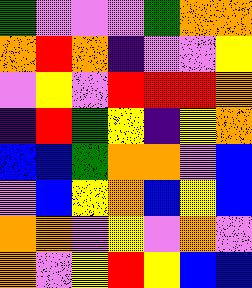[["green", "violet", "violet", "violet", "green", "orange", "orange"], ["orange", "red", "orange", "indigo", "violet", "violet", "yellow"], ["violet", "yellow", "violet", "red", "red", "red", "orange"], ["indigo", "red", "green", "yellow", "indigo", "yellow", "orange"], ["blue", "blue", "green", "orange", "orange", "violet", "blue"], ["violet", "blue", "yellow", "orange", "blue", "yellow", "blue"], ["orange", "orange", "violet", "yellow", "violet", "orange", "violet"], ["orange", "violet", "yellow", "red", "yellow", "blue", "blue"]]